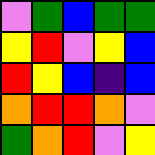[["violet", "green", "blue", "green", "green"], ["yellow", "red", "violet", "yellow", "blue"], ["red", "yellow", "blue", "indigo", "blue"], ["orange", "red", "red", "orange", "violet"], ["green", "orange", "red", "violet", "yellow"]]